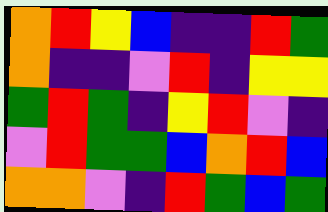[["orange", "red", "yellow", "blue", "indigo", "indigo", "red", "green"], ["orange", "indigo", "indigo", "violet", "red", "indigo", "yellow", "yellow"], ["green", "red", "green", "indigo", "yellow", "red", "violet", "indigo"], ["violet", "red", "green", "green", "blue", "orange", "red", "blue"], ["orange", "orange", "violet", "indigo", "red", "green", "blue", "green"]]